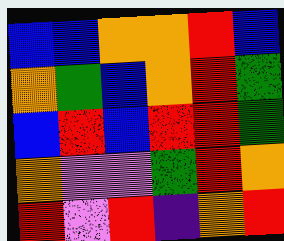[["blue", "blue", "orange", "orange", "red", "blue"], ["orange", "green", "blue", "orange", "red", "green"], ["blue", "red", "blue", "red", "red", "green"], ["orange", "violet", "violet", "green", "red", "orange"], ["red", "violet", "red", "indigo", "orange", "red"]]